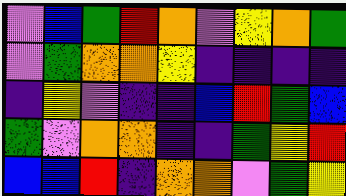[["violet", "blue", "green", "red", "orange", "violet", "yellow", "orange", "green"], ["violet", "green", "orange", "orange", "yellow", "indigo", "indigo", "indigo", "indigo"], ["indigo", "yellow", "violet", "indigo", "indigo", "blue", "red", "green", "blue"], ["green", "violet", "orange", "orange", "indigo", "indigo", "green", "yellow", "red"], ["blue", "blue", "red", "indigo", "orange", "orange", "violet", "green", "yellow"]]